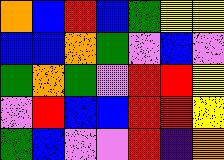[["orange", "blue", "red", "blue", "green", "yellow", "yellow"], ["blue", "blue", "orange", "green", "violet", "blue", "violet"], ["green", "orange", "green", "violet", "red", "red", "yellow"], ["violet", "red", "blue", "blue", "red", "red", "yellow"], ["green", "blue", "violet", "violet", "red", "indigo", "orange"]]